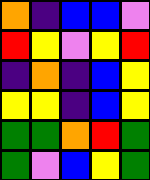[["orange", "indigo", "blue", "blue", "violet"], ["red", "yellow", "violet", "yellow", "red"], ["indigo", "orange", "indigo", "blue", "yellow"], ["yellow", "yellow", "indigo", "blue", "yellow"], ["green", "green", "orange", "red", "green"], ["green", "violet", "blue", "yellow", "green"]]